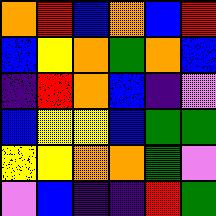[["orange", "red", "blue", "orange", "blue", "red"], ["blue", "yellow", "orange", "green", "orange", "blue"], ["indigo", "red", "orange", "blue", "indigo", "violet"], ["blue", "yellow", "yellow", "blue", "green", "green"], ["yellow", "yellow", "orange", "orange", "green", "violet"], ["violet", "blue", "indigo", "indigo", "red", "green"]]